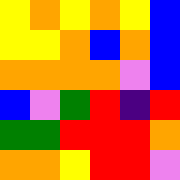[["yellow", "orange", "yellow", "orange", "yellow", "blue"], ["yellow", "yellow", "orange", "blue", "orange", "blue"], ["orange", "orange", "orange", "orange", "violet", "blue"], ["blue", "violet", "green", "red", "indigo", "red"], ["green", "green", "red", "red", "red", "orange"], ["orange", "orange", "yellow", "red", "red", "violet"]]